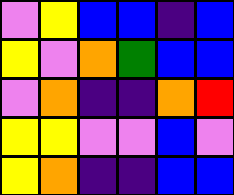[["violet", "yellow", "blue", "blue", "indigo", "blue"], ["yellow", "violet", "orange", "green", "blue", "blue"], ["violet", "orange", "indigo", "indigo", "orange", "red"], ["yellow", "yellow", "violet", "violet", "blue", "violet"], ["yellow", "orange", "indigo", "indigo", "blue", "blue"]]